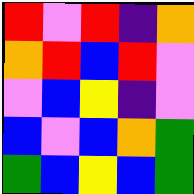[["red", "violet", "red", "indigo", "orange"], ["orange", "red", "blue", "red", "violet"], ["violet", "blue", "yellow", "indigo", "violet"], ["blue", "violet", "blue", "orange", "green"], ["green", "blue", "yellow", "blue", "green"]]